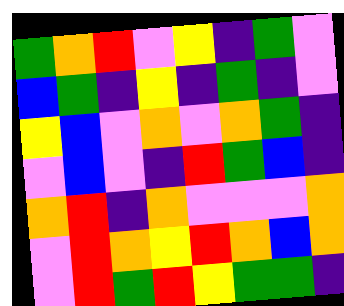[["green", "orange", "red", "violet", "yellow", "indigo", "green", "violet"], ["blue", "green", "indigo", "yellow", "indigo", "green", "indigo", "violet"], ["yellow", "blue", "violet", "orange", "violet", "orange", "green", "indigo"], ["violet", "blue", "violet", "indigo", "red", "green", "blue", "indigo"], ["orange", "red", "indigo", "orange", "violet", "violet", "violet", "orange"], ["violet", "red", "orange", "yellow", "red", "orange", "blue", "orange"], ["violet", "red", "green", "red", "yellow", "green", "green", "indigo"]]